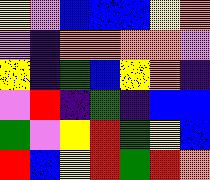[["yellow", "violet", "blue", "blue", "blue", "yellow", "orange"], ["violet", "indigo", "orange", "orange", "orange", "orange", "violet"], ["yellow", "indigo", "green", "blue", "yellow", "orange", "indigo"], ["violet", "red", "indigo", "green", "indigo", "blue", "blue"], ["green", "violet", "yellow", "red", "green", "yellow", "blue"], ["red", "blue", "yellow", "red", "green", "red", "orange"]]